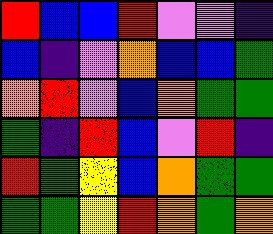[["red", "blue", "blue", "red", "violet", "violet", "indigo"], ["blue", "indigo", "violet", "orange", "blue", "blue", "green"], ["orange", "red", "violet", "blue", "orange", "green", "green"], ["green", "indigo", "red", "blue", "violet", "red", "indigo"], ["red", "green", "yellow", "blue", "orange", "green", "green"], ["green", "green", "yellow", "red", "orange", "green", "orange"]]